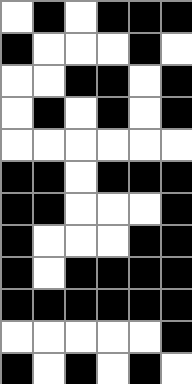[["white", "black", "white", "black", "black", "black"], ["black", "white", "white", "white", "black", "white"], ["white", "white", "black", "black", "white", "black"], ["white", "black", "white", "black", "white", "black"], ["white", "white", "white", "white", "white", "white"], ["black", "black", "white", "black", "black", "black"], ["black", "black", "white", "white", "white", "black"], ["black", "white", "white", "white", "black", "black"], ["black", "white", "black", "black", "black", "black"], ["black", "black", "black", "black", "black", "black"], ["white", "white", "white", "white", "white", "black"], ["black", "white", "black", "white", "black", "white"]]